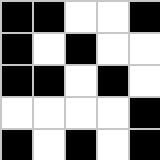[["black", "black", "white", "white", "black"], ["black", "white", "black", "white", "white"], ["black", "black", "white", "black", "white"], ["white", "white", "white", "white", "black"], ["black", "white", "black", "white", "black"]]